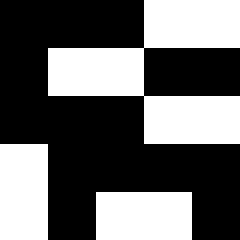[["black", "black", "black", "white", "white"], ["black", "white", "white", "black", "black"], ["black", "black", "black", "white", "white"], ["white", "black", "black", "black", "black"], ["white", "black", "white", "white", "black"]]